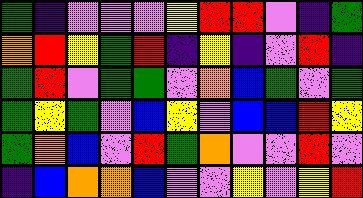[["green", "indigo", "violet", "violet", "violet", "yellow", "red", "red", "violet", "indigo", "green"], ["orange", "red", "yellow", "green", "red", "indigo", "yellow", "indigo", "violet", "red", "indigo"], ["green", "red", "violet", "green", "green", "violet", "orange", "blue", "green", "violet", "green"], ["green", "yellow", "green", "violet", "blue", "yellow", "violet", "blue", "blue", "red", "yellow"], ["green", "orange", "blue", "violet", "red", "green", "orange", "violet", "violet", "red", "violet"], ["indigo", "blue", "orange", "orange", "blue", "violet", "violet", "yellow", "violet", "yellow", "red"]]